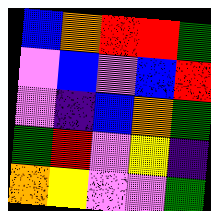[["blue", "orange", "red", "red", "green"], ["violet", "blue", "violet", "blue", "red"], ["violet", "indigo", "blue", "orange", "green"], ["green", "red", "violet", "yellow", "indigo"], ["orange", "yellow", "violet", "violet", "green"]]